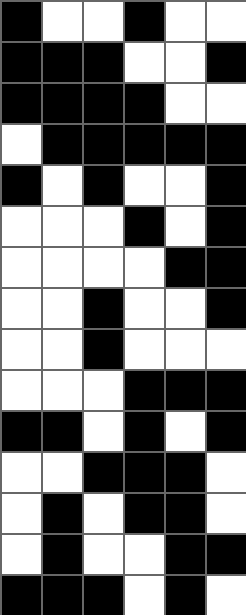[["black", "white", "white", "black", "white", "white"], ["black", "black", "black", "white", "white", "black"], ["black", "black", "black", "black", "white", "white"], ["white", "black", "black", "black", "black", "black"], ["black", "white", "black", "white", "white", "black"], ["white", "white", "white", "black", "white", "black"], ["white", "white", "white", "white", "black", "black"], ["white", "white", "black", "white", "white", "black"], ["white", "white", "black", "white", "white", "white"], ["white", "white", "white", "black", "black", "black"], ["black", "black", "white", "black", "white", "black"], ["white", "white", "black", "black", "black", "white"], ["white", "black", "white", "black", "black", "white"], ["white", "black", "white", "white", "black", "black"], ["black", "black", "black", "white", "black", "white"]]